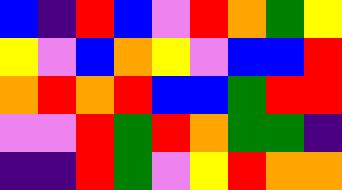[["blue", "indigo", "red", "blue", "violet", "red", "orange", "green", "yellow"], ["yellow", "violet", "blue", "orange", "yellow", "violet", "blue", "blue", "red"], ["orange", "red", "orange", "red", "blue", "blue", "green", "red", "red"], ["violet", "violet", "red", "green", "red", "orange", "green", "green", "indigo"], ["indigo", "indigo", "red", "green", "violet", "yellow", "red", "orange", "orange"]]